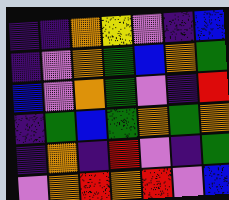[["indigo", "indigo", "orange", "yellow", "violet", "indigo", "blue"], ["indigo", "violet", "orange", "green", "blue", "orange", "green"], ["blue", "violet", "orange", "green", "violet", "indigo", "red"], ["indigo", "green", "blue", "green", "orange", "green", "orange"], ["indigo", "orange", "indigo", "red", "violet", "indigo", "green"], ["violet", "orange", "red", "orange", "red", "violet", "blue"]]